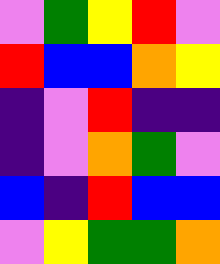[["violet", "green", "yellow", "red", "violet"], ["red", "blue", "blue", "orange", "yellow"], ["indigo", "violet", "red", "indigo", "indigo"], ["indigo", "violet", "orange", "green", "violet"], ["blue", "indigo", "red", "blue", "blue"], ["violet", "yellow", "green", "green", "orange"]]